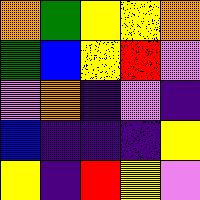[["orange", "green", "yellow", "yellow", "orange"], ["green", "blue", "yellow", "red", "violet"], ["violet", "orange", "indigo", "violet", "indigo"], ["blue", "indigo", "indigo", "indigo", "yellow"], ["yellow", "indigo", "red", "yellow", "violet"]]